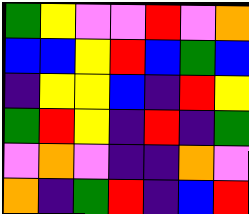[["green", "yellow", "violet", "violet", "red", "violet", "orange"], ["blue", "blue", "yellow", "red", "blue", "green", "blue"], ["indigo", "yellow", "yellow", "blue", "indigo", "red", "yellow"], ["green", "red", "yellow", "indigo", "red", "indigo", "green"], ["violet", "orange", "violet", "indigo", "indigo", "orange", "violet"], ["orange", "indigo", "green", "red", "indigo", "blue", "red"]]